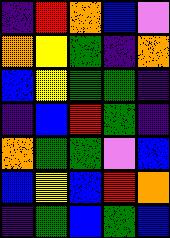[["indigo", "red", "orange", "blue", "violet"], ["orange", "yellow", "green", "indigo", "orange"], ["blue", "yellow", "green", "green", "indigo"], ["indigo", "blue", "red", "green", "indigo"], ["orange", "green", "green", "violet", "blue"], ["blue", "yellow", "blue", "red", "orange"], ["indigo", "green", "blue", "green", "blue"]]